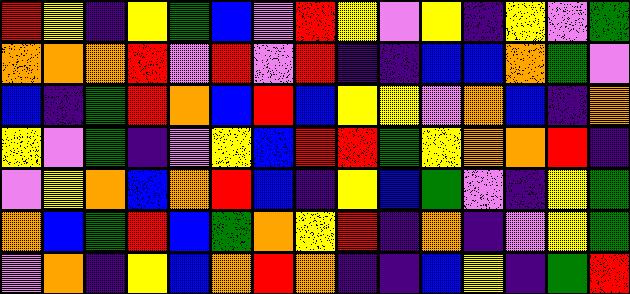[["red", "yellow", "indigo", "yellow", "green", "blue", "violet", "red", "yellow", "violet", "yellow", "indigo", "yellow", "violet", "green"], ["orange", "orange", "orange", "red", "violet", "red", "violet", "red", "indigo", "indigo", "blue", "blue", "orange", "green", "violet"], ["blue", "indigo", "green", "red", "orange", "blue", "red", "blue", "yellow", "yellow", "violet", "orange", "blue", "indigo", "orange"], ["yellow", "violet", "green", "indigo", "violet", "yellow", "blue", "red", "red", "green", "yellow", "orange", "orange", "red", "indigo"], ["violet", "yellow", "orange", "blue", "orange", "red", "blue", "indigo", "yellow", "blue", "green", "violet", "indigo", "yellow", "green"], ["orange", "blue", "green", "red", "blue", "green", "orange", "yellow", "red", "indigo", "orange", "indigo", "violet", "yellow", "green"], ["violet", "orange", "indigo", "yellow", "blue", "orange", "red", "orange", "indigo", "indigo", "blue", "yellow", "indigo", "green", "red"]]